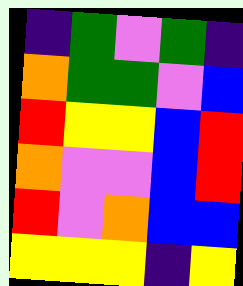[["indigo", "green", "violet", "green", "indigo"], ["orange", "green", "green", "violet", "blue"], ["red", "yellow", "yellow", "blue", "red"], ["orange", "violet", "violet", "blue", "red"], ["red", "violet", "orange", "blue", "blue"], ["yellow", "yellow", "yellow", "indigo", "yellow"]]